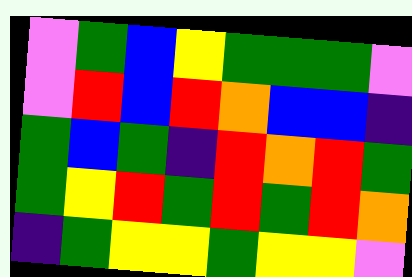[["violet", "green", "blue", "yellow", "green", "green", "green", "violet"], ["violet", "red", "blue", "red", "orange", "blue", "blue", "indigo"], ["green", "blue", "green", "indigo", "red", "orange", "red", "green"], ["green", "yellow", "red", "green", "red", "green", "red", "orange"], ["indigo", "green", "yellow", "yellow", "green", "yellow", "yellow", "violet"]]